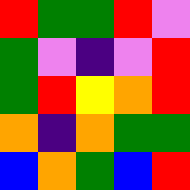[["red", "green", "green", "red", "violet"], ["green", "violet", "indigo", "violet", "red"], ["green", "red", "yellow", "orange", "red"], ["orange", "indigo", "orange", "green", "green"], ["blue", "orange", "green", "blue", "red"]]